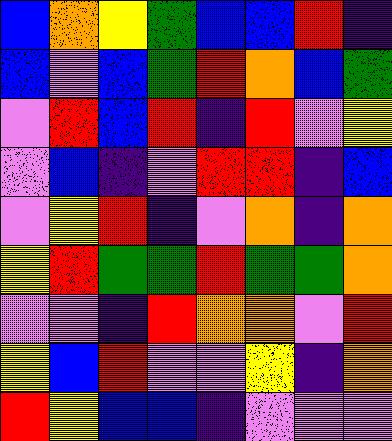[["blue", "orange", "yellow", "green", "blue", "blue", "red", "indigo"], ["blue", "violet", "blue", "green", "red", "orange", "blue", "green"], ["violet", "red", "blue", "red", "indigo", "red", "violet", "yellow"], ["violet", "blue", "indigo", "violet", "red", "red", "indigo", "blue"], ["violet", "yellow", "red", "indigo", "violet", "orange", "indigo", "orange"], ["yellow", "red", "green", "green", "red", "green", "green", "orange"], ["violet", "violet", "indigo", "red", "orange", "orange", "violet", "red"], ["yellow", "blue", "red", "violet", "violet", "yellow", "indigo", "orange"], ["red", "yellow", "blue", "blue", "indigo", "violet", "violet", "violet"]]